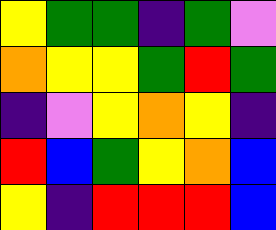[["yellow", "green", "green", "indigo", "green", "violet"], ["orange", "yellow", "yellow", "green", "red", "green"], ["indigo", "violet", "yellow", "orange", "yellow", "indigo"], ["red", "blue", "green", "yellow", "orange", "blue"], ["yellow", "indigo", "red", "red", "red", "blue"]]